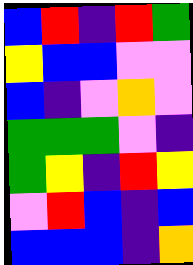[["blue", "red", "indigo", "red", "green"], ["yellow", "blue", "blue", "violet", "violet"], ["blue", "indigo", "violet", "orange", "violet"], ["green", "green", "green", "violet", "indigo"], ["green", "yellow", "indigo", "red", "yellow"], ["violet", "red", "blue", "indigo", "blue"], ["blue", "blue", "blue", "indigo", "orange"]]